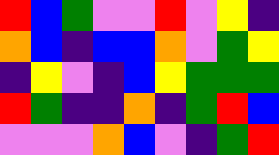[["red", "blue", "green", "violet", "violet", "red", "violet", "yellow", "indigo"], ["orange", "blue", "indigo", "blue", "blue", "orange", "violet", "green", "yellow"], ["indigo", "yellow", "violet", "indigo", "blue", "yellow", "green", "green", "green"], ["red", "green", "indigo", "indigo", "orange", "indigo", "green", "red", "blue"], ["violet", "violet", "violet", "orange", "blue", "violet", "indigo", "green", "red"]]